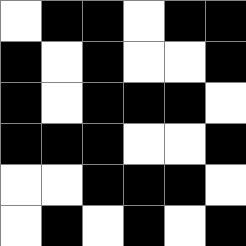[["white", "black", "black", "white", "black", "black"], ["black", "white", "black", "white", "white", "black"], ["black", "white", "black", "black", "black", "white"], ["black", "black", "black", "white", "white", "black"], ["white", "white", "black", "black", "black", "white"], ["white", "black", "white", "black", "white", "black"]]